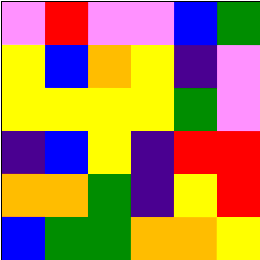[["violet", "red", "violet", "violet", "blue", "green"], ["yellow", "blue", "orange", "yellow", "indigo", "violet"], ["yellow", "yellow", "yellow", "yellow", "green", "violet"], ["indigo", "blue", "yellow", "indigo", "red", "red"], ["orange", "orange", "green", "indigo", "yellow", "red"], ["blue", "green", "green", "orange", "orange", "yellow"]]